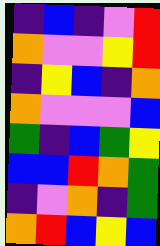[["indigo", "blue", "indigo", "violet", "red"], ["orange", "violet", "violet", "yellow", "red"], ["indigo", "yellow", "blue", "indigo", "orange"], ["orange", "violet", "violet", "violet", "blue"], ["green", "indigo", "blue", "green", "yellow"], ["blue", "blue", "red", "orange", "green"], ["indigo", "violet", "orange", "indigo", "green"], ["orange", "red", "blue", "yellow", "blue"]]